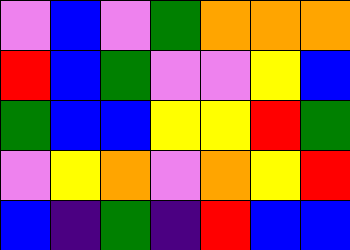[["violet", "blue", "violet", "green", "orange", "orange", "orange"], ["red", "blue", "green", "violet", "violet", "yellow", "blue"], ["green", "blue", "blue", "yellow", "yellow", "red", "green"], ["violet", "yellow", "orange", "violet", "orange", "yellow", "red"], ["blue", "indigo", "green", "indigo", "red", "blue", "blue"]]